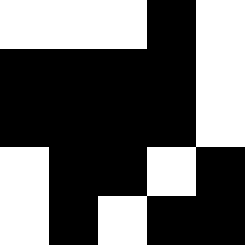[["white", "white", "white", "black", "white"], ["black", "black", "black", "black", "white"], ["black", "black", "black", "black", "white"], ["white", "black", "black", "white", "black"], ["white", "black", "white", "black", "black"]]